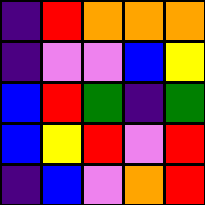[["indigo", "red", "orange", "orange", "orange"], ["indigo", "violet", "violet", "blue", "yellow"], ["blue", "red", "green", "indigo", "green"], ["blue", "yellow", "red", "violet", "red"], ["indigo", "blue", "violet", "orange", "red"]]